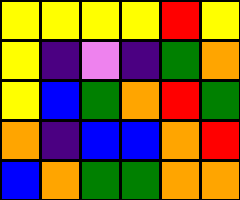[["yellow", "yellow", "yellow", "yellow", "red", "yellow"], ["yellow", "indigo", "violet", "indigo", "green", "orange"], ["yellow", "blue", "green", "orange", "red", "green"], ["orange", "indigo", "blue", "blue", "orange", "red"], ["blue", "orange", "green", "green", "orange", "orange"]]